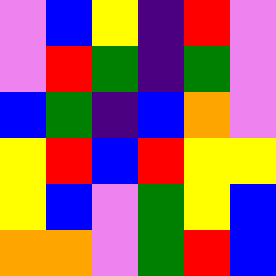[["violet", "blue", "yellow", "indigo", "red", "violet"], ["violet", "red", "green", "indigo", "green", "violet"], ["blue", "green", "indigo", "blue", "orange", "violet"], ["yellow", "red", "blue", "red", "yellow", "yellow"], ["yellow", "blue", "violet", "green", "yellow", "blue"], ["orange", "orange", "violet", "green", "red", "blue"]]